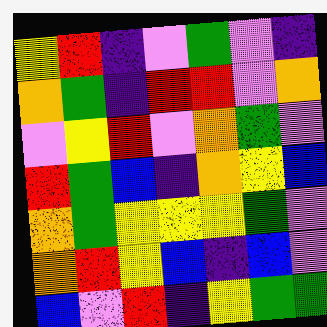[["yellow", "red", "indigo", "violet", "green", "violet", "indigo"], ["orange", "green", "indigo", "red", "red", "violet", "orange"], ["violet", "yellow", "red", "violet", "orange", "green", "violet"], ["red", "green", "blue", "indigo", "orange", "yellow", "blue"], ["orange", "green", "yellow", "yellow", "yellow", "green", "violet"], ["orange", "red", "yellow", "blue", "indigo", "blue", "violet"], ["blue", "violet", "red", "indigo", "yellow", "green", "green"]]